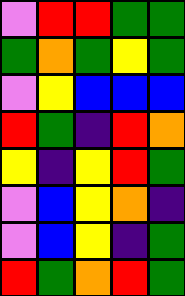[["violet", "red", "red", "green", "green"], ["green", "orange", "green", "yellow", "green"], ["violet", "yellow", "blue", "blue", "blue"], ["red", "green", "indigo", "red", "orange"], ["yellow", "indigo", "yellow", "red", "green"], ["violet", "blue", "yellow", "orange", "indigo"], ["violet", "blue", "yellow", "indigo", "green"], ["red", "green", "orange", "red", "green"]]